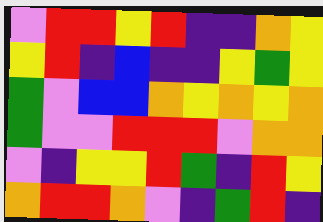[["violet", "red", "red", "yellow", "red", "indigo", "indigo", "orange", "yellow"], ["yellow", "red", "indigo", "blue", "indigo", "indigo", "yellow", "green", "yellow"], ["green", "violet", "blue", "blue", "orange", "yellow", "orange", "yellow", "orange"], ["green", "violet", "violet", "red", "red", "red", "violet", "orange", "orange"], ["violet", "indigo", "yellow", "yellow", "red", "green", "indigo", "red", "yellow"], ["orange", "red", "red", "orange", "violet", "indigo", "green", "red", "indigo"]]